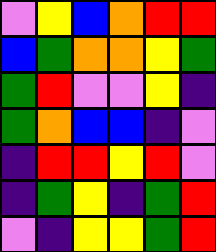[["violet", "yellow", "blue", "orange", "red", "red"], ["blue", "green", "orange", "orange", "yellow", "green"], ["green", "red", "violet", "violet", "yellow", "indigo"], ["green", "orange", "blue", "blue", "indigo", "violet"], ["indigo", "red", "red", "yellow", "red", "violet"], ["indigo", "green", "yellow", "indigo", "green", "red"], ["violet", "indigo", "yellow", "yellow", "green", "red"]]